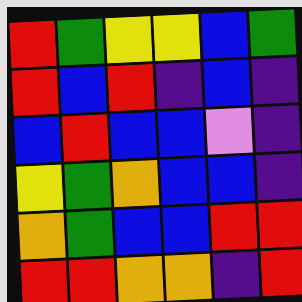[["red", "green", "yellow", "yellow", "blue", "green"], ["red", "blue", "red", "indigo", "blue", "indigo"], ["blue", "red", "blue", "blue", "violet", "indigo"], ["yellow", "green", "orange", "blue", "blue", "indigo"], ["orange", "green", "blue", "blue", "red", "red"], ["red", "red", "orange", "orange", "indigo", "red"]]